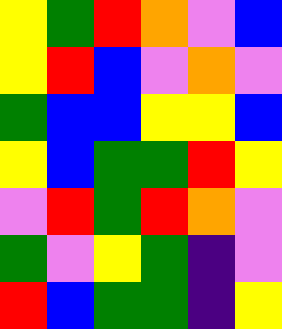[["yellow", "green", "red", "orange", "violet", "blue"], ["yellow", "red", "blue", "violet", "orange", "violet"], ["green", "blue", "blue", "yellow", "yellow", "blue"], ["yellow", "blue", "green", "green", "red", "yellow"], ["violet", "red", "green", "red", "orange", "violet"], ["green", "violet", "yellow", "green", "indigo", "violet"], ["red", "blue", "green", "green", "indigo", "yellow"]]